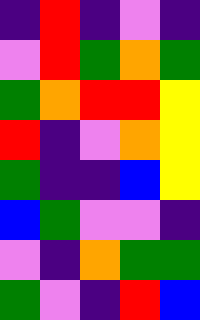[["indigo", "red", "indigo", "violet", "indigo"], ["violet", "red", "green", "orange", "green"], ["green", "orange", "red", "red", "yellow"], ["red", "indigo", "violet", "orange", "yellow"], ["green", "indigo", "indigo", "blue", "yellow"], ["blue", "green", "violet", "violet", "indigo"], ["violet", "indigo", "orange", "green", "green"], ["green", "violet", "indigo", "red", "blue"]]